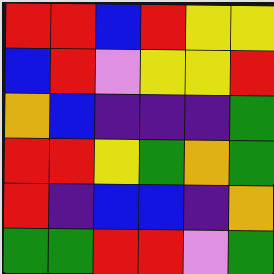[["red", "red", "blue", "red", "yellow", "yellow"], ["blue", "red", "violet", "yellow", "yellow", "red"], ["orange", "blue", "indigo", "indigo", "indigo", "green"], ["red", "red", "yellow", "green", "orange", "green"], ["red", "indigo", "blue", "blue", "indigo", "orange"], ["green", "green", "red", "red", "violet", "green"]]